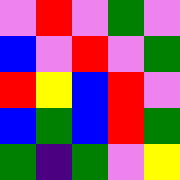[["violet", "red", "violet", "green", "violet"], ["blue", "violet", "red", "violet", "green"], ["red", "yellow", "blue", "red", "violet"], ["blue", "green", "blue", "red", "green"], ["green", "indigo", "green", "violet", "yellow"]]